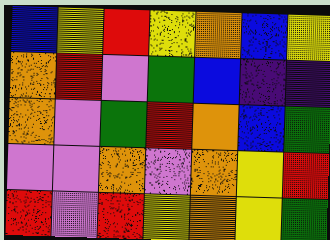[["blue", "yellow", "red", "yellow", "orange", "blue", "yellow"], ["orange", "red", "violet", "green", "blue", "indigo", "indigo"], ["orange", "violet", "green", "red", "orange", "blue", "green"], ["violet", "violet", "orange", "violet", "orange", "yellow", "red"], ["red", "violet", "red", "yellow", "orange", "yellow", "green"]]